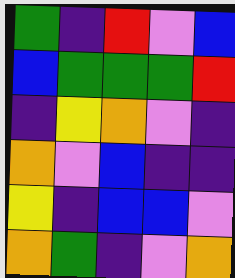[["green", "indigo", "red", "violet", "blue"], ["blue", "green", "green", "green", "red"], ["indigo", "yellow", "orange", "violet", "indigo"], ["orange", "violet", "blue", "indigo", "indigo"], ["yellow", "indigo", "blue", "blue", "violet"], ["orange", "green", "indigo", "violet", "orange"]]